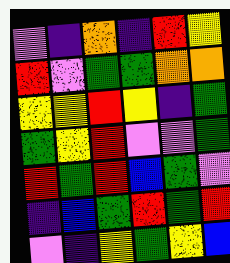[["violet", "indigo", "orange", "indigo", "red", "yellow"], ["red", "violet", "green", "green", "orange", "orange"], ["yellow", "yellow", "red", "yellow", "indigo", "green"], ["green", "yellow", "red", "violet", "violet", "green"], ["red", "green", "red", "blue", "green", "violet"], ["indigo", "blue", "green", "red", "green", "red"], ["violet", "indigo", "yellow", "green", "yellow", "blue"]]